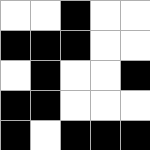[["white", "white", "black", "white", "white"], ["black", "black", "black", "white", "white"], ["white", "black", "white", "white", "black"], ["black", "black", "white", "white", "white"], ["black", "white", "black", "black", "black"]]